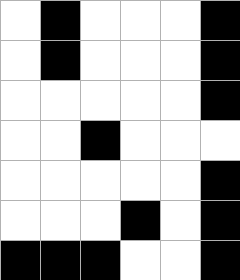[["white", "black", "white", "white", "white", "black"], ["white", "black", "white", "white", "white", "black"], ["white", "white", "white", "white", "white", "black"], ["white", "white", "black", "white", "white", "white"], ["white", "white", "white", "white", "white", "black"], ["white", "white", "white", "black", "white", "black"], ["black", "black", "black", "white", "white", "black"]]